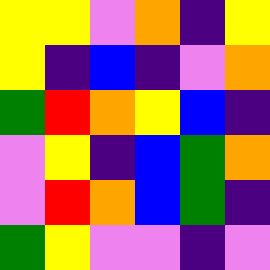[["yellow", "yellow", "violet", "orange", "indigo", "yellow"], ["yellow", "indigo", "blue", "indigo", "violet", "orange"], ["green", "red", "orange", "yellow", "blue", "indigo"], ["violet", "yellow", "indigo", "blue", "green", "orange"], ["violet", "red", "orange", "blue", "green", "indigo"], ["green", "yellow", "violet", "violet", "indigo", "violet"]]